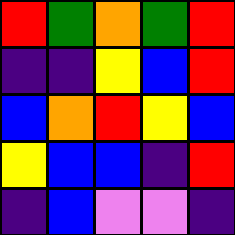[["red", "green", "orange", "green", "red"], ["indigo", "indigo", "yellow", "blue", "red"], ["blue", "orange", "red", "yellow", "blue"], ["yellow", "blue", "blue", "indigo", "red"], ["indigo", "blue", "violet", "violet", "indigo"]]